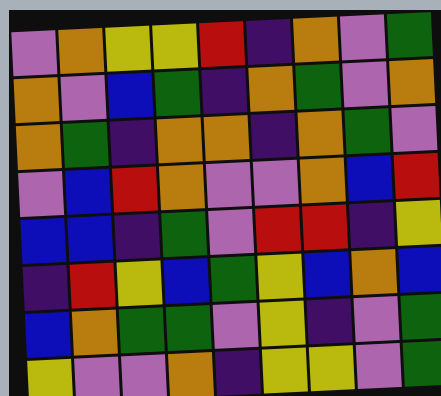[["violet", "orange", "yellow", "yellow", "red", "indigo", "orange", "violet", "green"], ["orange", "violet", "blue", "green", "indigo", "orange", "green", "violet", "orange"], ["orange", "green", "indigo", "orange", "orange", "indigo", "orange", "green", "violet"], ["violet", "blue", "red", "orange", "violet", "violet", "orange", "blue", "red"], ["blue", "blue", "indigo", "green", "violet", "red", "red", "indigo", "yellow"], ["indigo", "red", "yellow", "blue", "green", "yellow", "blue", "orange", "blue"], ["blue", "orange", "green", "green", "violet", "yellow", "indigo", "violet", "green"], ["yellow", "violet", "violet", "orange", "indigo", "yellow", "yellow", "violet", "green"]]